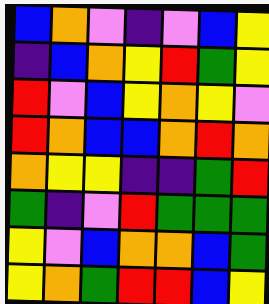[["blue", "orange", "violet", "indigo", "violet", "blue", "yellow"], ["indigo", "blue", "orange", "yellow", "red", "green", "yellow"], ["red", "violet", "blue", "yellow", "orange", "yellow", "violet"], ["red", "orange", "blue", "blue", "orange", "red", "orange"], ["orange", "yellow", "yellow", "indigo", "indigo", "green", "red"], ["green", "indigo", "violet", "red", "green", "green", "green"], ["yellow", "violet", "blue", "orange", "orange", "blue", "green"], ["yellow", "orange", "green", "red", "red", "blue", "yellow"]]